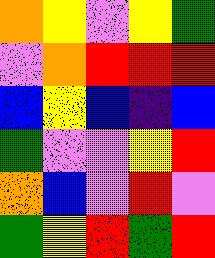[["orange", "yellow", "violet", "yellow", "green"], ["violet", "orange", "red", "red", "red"], ["blue", "yellow", "blue", "indigo", "blue"], ["green", "violet", "violet", "yellow", "red"], ["orange", "blue", "violet", "red", "violet"], ["green", "yellow", "red", "green", "red"]]